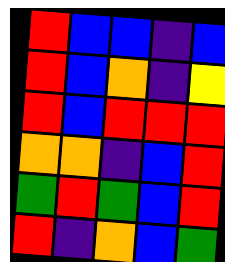[["red", "blue", "blue", "indigo", "blue"], ["red", "blue", "orange", "indigo", "yellow"], ["red", "blue", "red", "red", "red"], ["orange", "orange", "indigo", "blue", "red"], ["green", "red", "green", "blue", "red"], ["red", "indigo", "orange", "blue", "green"]]